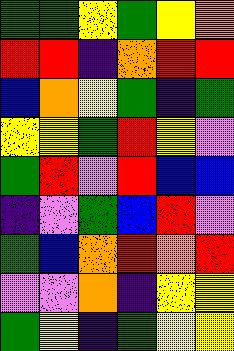[["green", "green", "yellow", "green", "yellow", "orange"], ["red", "red", "indigo", "orange", "red", "red"], ["blue", "orange", "yellow", "green", "indigo", "green"], ["yellow", "yellow", "green", "red", "yellow", "violet"], ["green", "red", "violet", "red", "blue", "blue"], ["indigo", "violet", "green", "blue", "red", "violet"], ["green", "blue", "orange", "red", "orange", "red"], ["violet", "violet", "orange", "indigo", "yellow", "yellow"], ["green", "yellow", "indigo", "green", "yellow", "yellow"]]